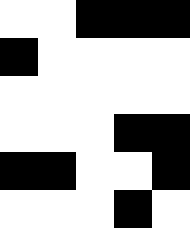[["white", "white", "black", "black", "black"], ["black", "white", "white", "white", "white"], ["white", "white", "white", "white", "white"], ["white", "white", "white", "black", "black"], ["black", "black", "white", "white", "black"], ["white", "white", "white", "black", "white"]]